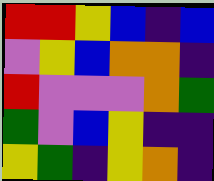[["red", "red", "yellow", "blue", "indigo", "blue"], ["violet", "yellow", "blue", "orange", "orange", "indigo"], ["red", "violet", "violet", "violet", "orange", "green"], ["green", "violet", "blue", "yellow", "indigo", "indigo"], ["yellow", "green", "indigo", "yellow", "orange", "indigo"]]